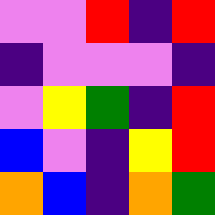[["violet", "violet", "red", "indigo", "red"], ["indigo", "violet", "violet", "violet", "indigo"], ["violet", "yellow", "green", "indigo", "red"], ["blue", "violet", "indigo", "yellow", "red"], ["orange", "blue", "indigo", "orange", "green"]]